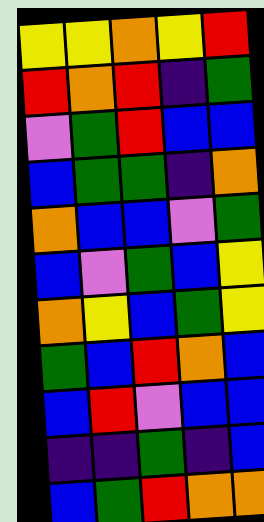[["yellow", "yellow", "orange", "yellow", "red"], ["red", "orange", "red", "indigo", "green"], ["violet", "green", "red", "blue", "blue"], ["blue", "green", "green", "indigo", "orange"], ["orange", "blue", "blue", "violet", "green"], ["blue", "violet", "green", "blue", "yellow"], ["orange", "yellow", "blue", "green", "yellow"], ["green", "blue", "red", "orange", "blue"], ["blue", "red", "violet", "blue", "blue"], ["indigo", "indigo", "green", "indigo", "blue"], ["blue", "green", "red", "orange", "orange"]]